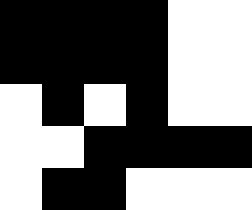[["black", "black", "black", "black", "white", "white"], ["black", "black", "black", "black", "white", "white"], ["white", "black", "white", "black", "white", "white"], ["white", "white", "black", "black", "black", "black"], ["white", "black", "black", "white", "white", "white"]]